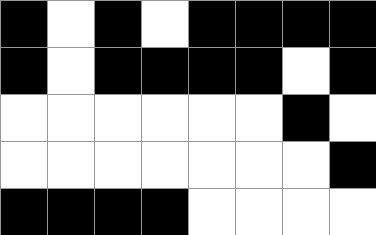[["black", "white", "black", "white", "black", "black", "black", "black"], ["black", "white", "black", "black", "black", "black", "white", "black"], ["white", "white", "white", "white", "white", "white", "black", "white"], ["white", "white", "white", "white", "white", "white", "white", "black"], ["black", "black", "black", "black", "white", "white", "white", "white"]]